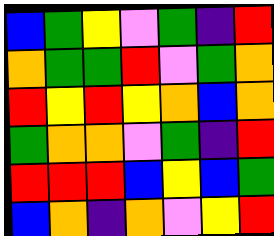[["blue", "green", "yellow", "violet", "green", "indigo", "red"], ["orange", "green", "green", "red", "violet", "green", "orange"], ["red", "yellow", "red", "yellow", "orange", "blue", "orange"], ["green", "orange", "orange", "violet", "green", "indigo", "red"], ["red", "red", "red", "blue", "yellow", "blue", "green"], ["blue", "orange", "indigo", "orange", "violet", "yellow", "red"]]